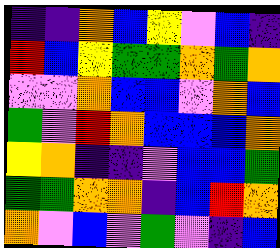[["indigo", "indigo", "orange", "blue", "yellow", "violet", "blue", "indigo"], ["red", "blue", "yellow", "green", "green", "orange", "green", "orange"], ["violet", "violet", "orange", "blue", "blue", "violet", "orange", "blue"], ["green", "violet", "red", "orange", "blue", "blue", "blue", "orange"], ["yellow", "orange", "indigo", "indigo", "violet", "blue", "blue", "green"], ["green", "green", "orange", "orange", "indigo", "blue", "red", "orange"], ["orange", "violet", "blue", "violet", "green", "violet", "indigo", "blue"]]